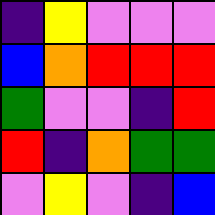[["indigo", "yellow", "violet", "violet", "violet"], ["blue", "orange", "red", "red", "red"], ["green", "violet", "violet", "indigo", "red"], ["red", "indigo", "orange", "green", "green"], ["violet", "yellow", "violet", "indigo", "blue"]]